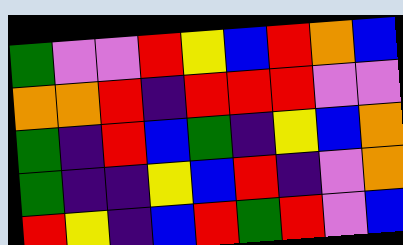[["green", "violet", "violet", "red", "yellow", "blue", "red", "orange", "blue"], ["orange", "orange", "red", "indigo", "red", "red", "red", "violet", "violet"], ["green", "indigo", "red", "blue", "green", "indigo", "yellow", "blue", "orange"], ["green", "indigo", "indigo", "yellow", "blue", "red", "indigo", "violet", "orange"], ["red", "yellow", "indigo", "blue", "red", "green", "red", "violet", "blue"]]